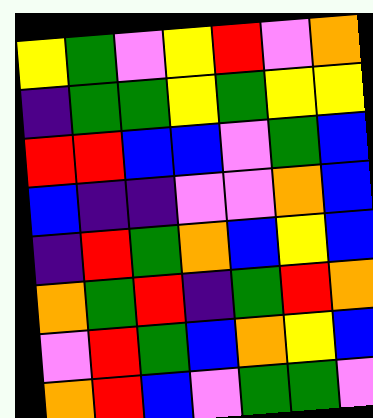[["yellow", "green", "violet", "yellow", "red", "violet", "orange"], ["indigo", "green", "green", "yellow", "green", "yellow", "yellow"], ["red", "red", "blue", "blue", "violet", "green", "blue"], ["blue", "indigo", "indigo", "violet", "violet", "orange", "blue"], ["indigo", "red", "green", "orange", "blue", "yellow", "blue"], ["orange", "green", "red", "indigo", "green", "red", "orange"], ["violet", "red", "green", "blue", "orange", "yellow", "blue"], ["orange", "red", "blue", "violet", "green", "green", "violet"]]